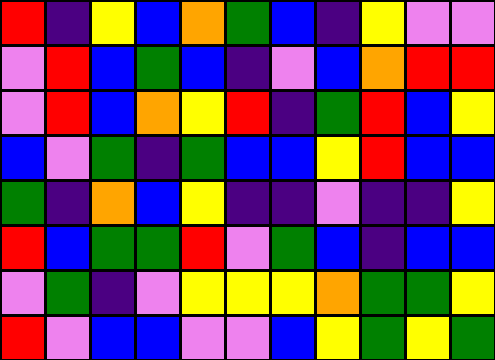[["red", "indigo", "yellow", "blue", "orange", "green", "blue", "indigo", "yellow", "violet", "violet"], ["violet", "red", "blue", "green", "blue", "indigo", "violet", "blue", "orange", "red", "red"], ["violet", "red", "blue", "orange", "yellow", "red", "indigo", "green", "red", "blue", "yellow"], ["blue", "violet", "green", "indigo", "green", "blue", "blue", "yellow", "red", "blue", "blue"], ["green", "indigo", "orange", "blue", "yellow", "indigo", "indigo", "violet", "indigo", "indigo", "yellow"], ["red", "blue", "green", "green", "red", "violet", "green", "blue", "indigo", "blue", "blue"], ["violet", "green", "indigo", "violet", "yellow", "yellow", "yellow", "orange", "green", "green", "yellow"], ["red", "violet", "blue", "blue", "violet", "violet", "blue", "yellow", "green", "yellow", "green"]]